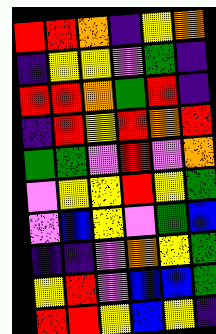[["red", "red", "orange", "indigo", "yellow", "orange"], ["indigo", "yellow", "yellow", "violet", "green", "indigo"], ["red", "red", "orange", "green", "red", "indigo"], ["indigo", "red", "yellow", "red", "orange", "red"], ["green", "green", "violet", "red", "violet", "orange"], ["violet", "yellow", "yellow", "red", "yellow", "green"], ["violet", "blue", "yellow", "violet", "green", "blue"], ["indigo", "indigo", "violet", "orange", "yellow", "green"], ["yellow", "red", "violet", "blue", "blue", "green"], ["red", "red", "yellow", "blue", "yellow", "indigo"]]